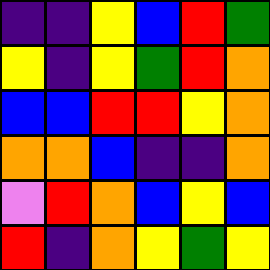[["indigo", "indigo", "yellow", "blue", "red", "green"], ["yellow", "indigo", "yellow", "green", "red", "orange"], ["blue", "blue", "red", "red", "yellow", "orange"], ["orange", "orange", "blue", "indigo", "indigo", "orange"], ["violet", "red", "orange", "blue", "yellow", "blue"], ["red", "indigo", "orange", "yellow", "green", "yellow"]]